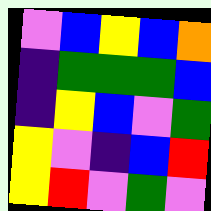[["violet", "blue", "yellow", "blue", "orange"], ["indigo", "green", "green", "green", "blue"], ["indigo", "yellow", "blue", "violet", "green"], ["yellow", "violet", "indigo", "blue", "red"], ["yellow", "red", "violet", "green", "violet"]]